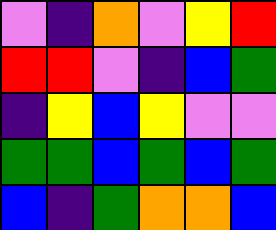[["violet", "indigo", "orange", "violet", "yellow", "red"], ["red", "red", "violet", "indigo", "blue", "green"], ["indigo", "yellow", "blue", "yellow", "violet", "violet"], ["green", "green", "blue", "green", "blue", "green"], ["blue", "indigo", "green", "orange", "orange", "blue"]]